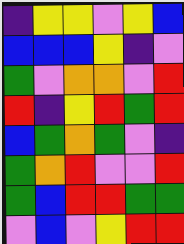[["indigo", "yellow", "yellow", "violet", "yellow", "blue"], ["blue", "blue", "blue", "yellow", "indigo", "violet"], ["green", "violet", "orange", "orange", "violet", "red"], ["red", "indigo", "yellow", "red", "green", "red"], ["blue", "green", "orange", "green", "violet", "indigo"], ["green", "orange", "red", "violet", "violet", "red"], ["green", "blue", "red", "red", "green", "green"], ["violet", "blue", "violet", "yellow", "red", "red"]]